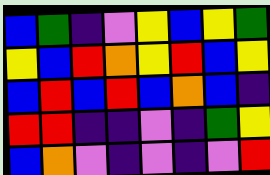[["blue", "green", "indigo", "violet", "yellow", "blue", "yellow", "green"], ["yellow", "blue", "red", "orange", "yellow", "red", "blue", "yellow"], ["blue", "red", "blue", "red", "blue", "orange", "blue", "indigo"], ["red", "red", "indigo", "indigo", "violet", "indigo", "green", "yellow"], ["blue", "orange", "violet", "indigo", "violet", "indigo", "violet", "red"]]